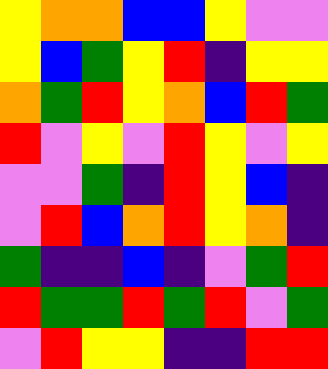[["yellow", "orange", "orange", "blue", "blue", "yellow", "violet", "violet"], ["yellow", "blue", "green", "yellow", "red", "indigo", "yellow", "yellow"], ["orange", "green", "red", "yellow", "orange", "blue", "red", "green"], ["red", "violet", "yellow", "violet", "red", "yellow", "violet", "yellow"], ["violet", "violet", "green", "indigo", "red", "yellow", "blue", "indigo"], ["violet", "red", "blue", "orange", "red", "yellow", "orange", "indigo"], ["green", "indigo", "indigo", "blue", "indigo", "violet", "green", "red"], ["red", "green", "green", "red", "green", "red", "violet", "green"], ["violet", "red", "yellow", "yellow", "indigo", "indigo", "red", "red"]]